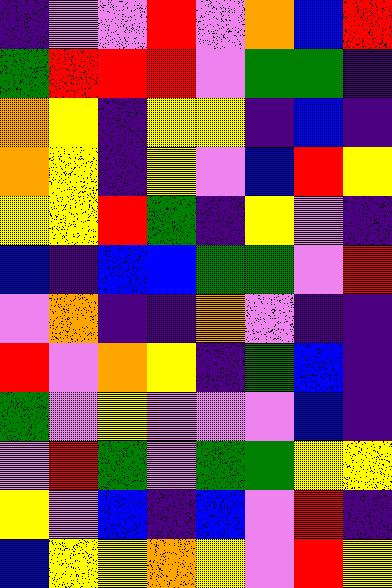[["indigo", "violet", "violet", "red", "violet", "orange", "blue", "red"], ["green", "red", "red", "red", "violet", "green", "green", "indigo"], ["orange", "yellow", "indigo", "yellow", "yellow", "indigo", "blue", "indigo"], ["orange", "yellow", "indigo", "yellow", "violet", "blue", "red", "yellow"], ["yellow", "yellow", "red", "green", "indigo", "yellow", "violet", "indigo"], ["blue", "indigo", "blue", "blue", "green", "green", "violet", "red"], ["violet", "orange", "indigo", "indigo", "orange", "violet", "indigo", "indigo"], ["red", "violet", "orange", "yellow", "indigo", "green", "blue", "indigo"], ["green", "violet", "yellow", "violet", "violet", "violet", "blue", "indigo"], ["violet", "red", "green", "violet", "green", "green", "yellow", "yellow"], ["yellow", "violet", "blue", "indigo", "blue", "violet", "red", "indigo"], ["blue", "yellow", "yellow", "orange", "yellow", "violet", "red", "yellow"]]